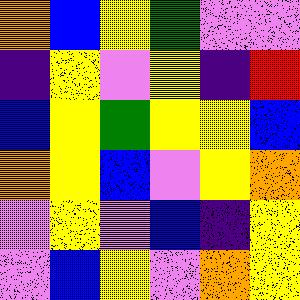[["orange", "blue", "yellow", "green", "violet", "violet"], ["indigo", "yellow", "violet", "yellow", "indigo", "red"], ["blue", "yellow", "green", "yellow", "yellow", "blue"], ["orange", "yellow", "blue", "violet", "yellow", "orange"], ["violet", "yellow", "violet", "blue", "indigo", "yellow"], ["violet", "blue", "yellow", "violet", "orange", "yellow"]]